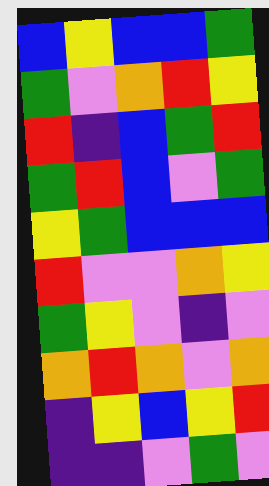[["blue", "yellow", "blue", "blue", "green"], ["green", "violet", "orange", "red", "yellow"], ["red", "indigo", "blue", "green", "red"], ["green", "red", "blue", "violet", "green"], ["yellow", "green", "blue", "blue", "blue"], ["red", "violet", "violet", "orange", "yellow"], ["green", "yellow", "violet", "indigo", "violet"], ["orange", "red", "orange", "violet", "orange"], ["indigo", "yellow", "blue", "yellow", "red"], ["indigo", "indigo", "violet", "green", "violet"]]